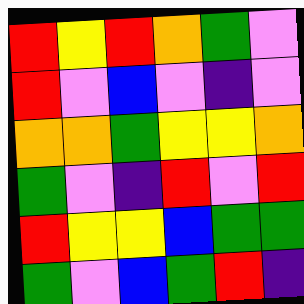[["red", "yellow", "red", "orange", "green", "violet"], ["red", "violet", "blue", "violet", "indigo", "violet"], ["orange", "orange", "green", "yellow", "yellow", "orange"], ["green", "violet", "indigo", "red", "violet", "red"], ["red", "yellow", "yellow", "blue", "green", "green"], ["green", "violet", "blue", "green", "red", "indigo"]]